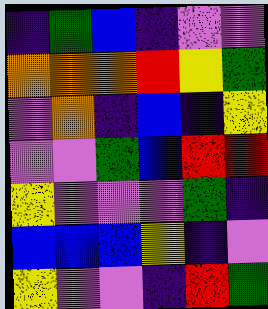[["indigo", "green", "blue", "indigo", "violet", "violet"], ["orange", "orange", "orange", "red", "yellow", "green"], ["violet", "orange", "indigo", "blue", "indigo", "yellow"], ["violet", "violet", "green", "blue", "red", "red"], ["yellow", "violet", "violet", "violet", "green", "indigo"], ["blue", "blue", "blue", "yellow", "indigo", "violet"], ["yellow", "violet", "violet", "indigo", "red", "green"]]